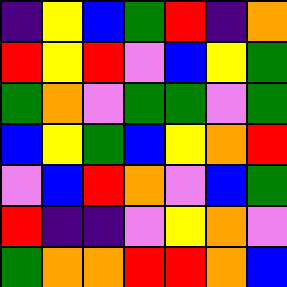[["indigo", "yellow", "blue", "green", "red", "indigo", "orange"], ["red", "yellow", "red", "violet", "blue", "yellow", "green"], ["green", "orange", "violet", "green", "green", "violet", "green"], ["blue", "yellow", "green", "blue", "yellow", "orange", "red"], ["violet", "blue", "red", "orange", "violet", "blue", "green"], ["red", "indigo", "indigo", "violet", "yellow", "orange", "violet"], ["green", "orange", "orange", "red", "red", "orange", "blue"]]